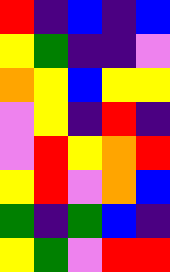[["red", "indigo", "blue", "indigo", "blue"], ["yellow", "green", "indigo", "indigo", "violet"], ["orange", "yellow", "blue", "yellow", "yellow"], ["violet", "yellow", "indigo", "red", "indigo"], ["violet", "red", "yellow", "orange", "red"], ["yellow", "red", "violet", "orange", "blue"], ["green", "indigo", "green", "blue", "indigo"], ["yellow", "green", "violet", "red", "red"]]